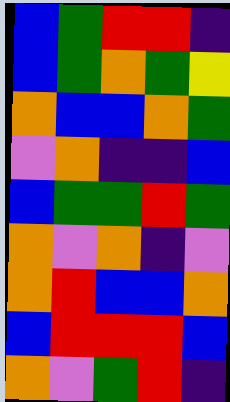[["blue", "green", "red", "red", "indigo"], ["blue", "green", "orange", "green", "yellow"], ["orange", "blue", "blue", "orange", "green"], ["violet", "orange", "indigo", "indigo", "blue"], ["blue", "green", "green", "red", "green"], ["orange", "violet", "orange", "indigo", "violet"], ["orange", "red", "blue", "blue", "orange"], ["blue", "red", "red", "red", "blue"], ["orange", "violet", "green", "red", "indigo"]]